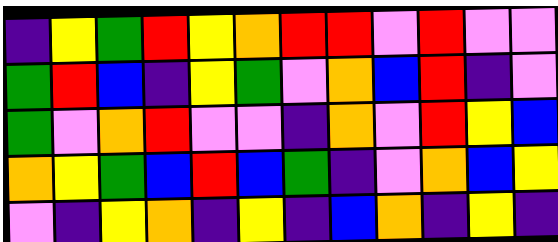[["indigo", "yellow", "green", "red", "yellow", "orange", "red", "red", "violet", "red", "violet", "violet"], ["green", "red", "blue", "indigo", "yellow", "green", "violet", "orange", "blue", "red", "indigo", "violet"], ["green", "violet", "orange", "red", "violet", "violet", "indigo", "orange", "violet", "red", "yellow", "blue"], ["orange", "yellow", "green", "blue", "red", "blue", "green", "indigo", "violet", "orange", "blue", "yellow"], ["violet", "indigo", "yellow", "orange", "indigo", "yellow", "indigo", "blue", "orange", "indigo", "yellow", "indigo"]]